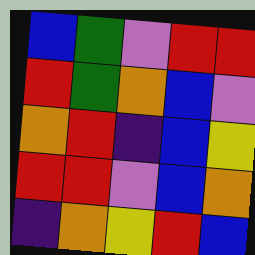[["blue", "green", "violet", "red", "red"], ["red", "green", "orange", "blue", "violet"], ["orange", "red", "indigo", "blue", "yellow"], ["red", "red", "violet", "blue", "orange"], ["indigo", "orange", "yellow", "red", "blue"]]